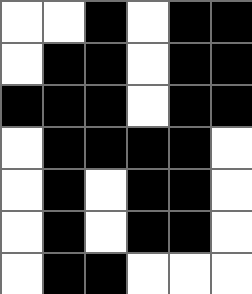[["white", "white", "black", "white", "black", "black"], ["white", "black", "black", "white", "black", "black"], ["black", "black", "black", "white", "black", "black"], ["white", "black", "black", "black", "black", "white"], ["white", "black", "white", "black", "black", "white"], ["white", "black", "white", "black", "black", "white"], ["white", "black", "black", "white", "white", "white"]]